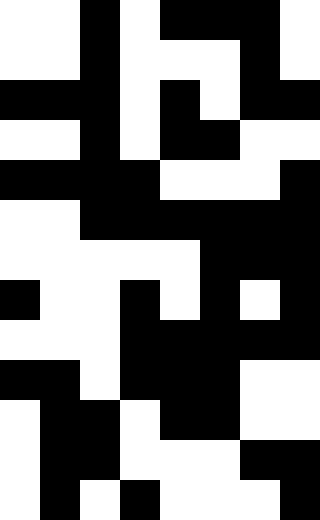[["white", "white", "black", "white", "black", "black", "black", "white"], ["white", "white", "black", "white", "white", "white", "black", "white"], ["black", "black", "black", "white", "black", "white", "black", "black"], ["white", "white", "black", "white", "black", "black", "white", "white"], ["black", "black", "black", "black", "white", "white", "white", "black"], ["white", "white", "black", "black", "black", "black", "black", "black"], ["white", "white", "white", "white", "white", "black", "black", "black"], ["black", "white", "white", "black", "white", "black", "white", "black"], ["white", "white", "white", "black", "black", "black", "black", "black"], ["black", "black", "white", "black", "black", "black", "white", "white"], ["white", "black", "black", "white", "black", "black", "white", "white"], ["white", "black", "black", "white", "white", "white", "black", "black"], ["white", "black", "white", "black", "white", "white", "white", "black"]]